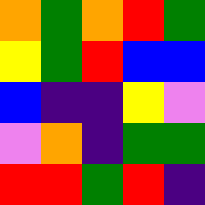[["orange", "green", "orange", "red", "green"], ["yellow", "green", "red", "blue", "blue"], ["blue", "indigo", "indigo", "yellow", "violet"], ["violet", "orange", "indigo", "green", "green"], ["red", "red", "green", "red", "indigo"]]